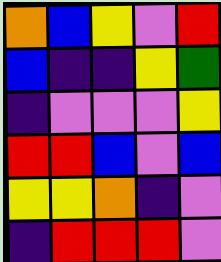[["orange", "blue", "yellow", "violet", "red"], ["blue", "indigo", "indigo", "yellow", "green"], ["indigo", "violet", "violet", "violet", "yellow"], ["red", "red", "blue", "violet", "blue"], ["yellow", "yellow", "orange", "indigo", "violet"], ["indigo", "red", "red", "red", "violet"]]